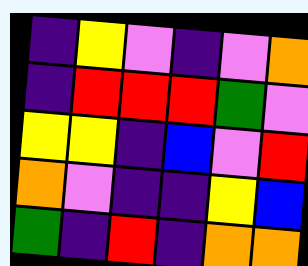[["indigo", "yellow", "violet", "indigo", "violet", "orange"], ["indigo", "red", "red", "red", "green", "violet"], ["yellow", "yellow", "indigo", "blue", "violet", "red"], ["orange", "violet", "indigo", "indigo", "yellow", "blue"], ["green", "indigo", "red", "indigo", "orange", "orange"]]